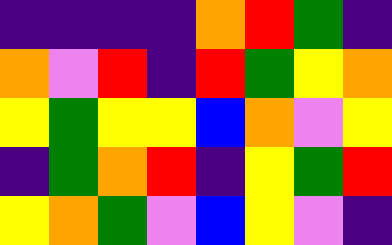[["indigo", "indigo", "indigo", "indigo", "orange", "red", "green", "indigo"], ["orange", "violet", "red", "indigo", "red", "green", "yellow", "orange"], ["yellow", "green", "yellow", "yellow", "blue", "orange", "violet", "yellow"], ["indigo", "green", "orange", "red", "indigo", "yellow", "green", "red"], ["yellow", "orange", "green", "violet", "blue", "yellow", "violet", "indigo"]]